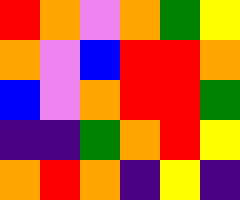[["red", "orange", "violet", "orange", "green", "yellow"], ["orange", "violet", "blue", "red", "red", "orange"], ["blue", "violet", "orange", "red", "red", "green"], ["indigo", "indigo", "green", "orange", "red", "yellow"], ["orange", "red", "orange", "indigo", "yellow", "indigo"]]